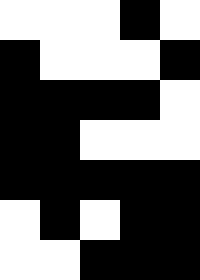[["white", "white", "white", "black", "white"], ["black", "white", "white", "white", "black"], ["black", "black", "black", "black", "white"], ["black", "black", "white", "white", "white"], ["black", "black", "black", "black", "black"], ["white", "black", "white", "black", "black"], ["white", "white", "black", "black", "black"]]